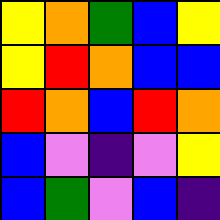[["yellow", "orange", "green", "blue", "yellow"], ["yellow", "red", "orange", "blue", "blue"], ["red", "orange", "blue", "red", "orange"], ["blue", "violet", "indigo", "violet", "yellow"], ["blue", "green", "violet", "blue", "indigo"]]